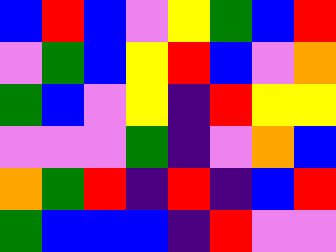[["blue", "red", "blue", "violet", "yellow", "green", "blue", "red"], ["violet", "green", "blue", "yellow", "red", "blue", "violet", "orange"], ["green", "blue", "violet", "yellow", "indigo", "red", "yellow", "yellow"], ["violet", "violet", "violet", "green", "indigo", "violet", "orange", "blue"], ["orange", "green", "red", "indigo", "red", "indigo", "blue", "red"], ["green", "blue", "blue", "blue", "indigo", "red", "violet", "violet"]]